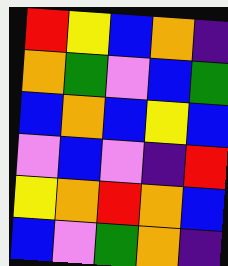[["red", "yellow", "blue", "orange", "indigo"], ["orange", "green", "violet", "blue", "green"], ["blue", "orange", "blue", "yellow", "blue"], ["violet", "blue", "violet", "indigo", "red"], ["yellow", "orange", "red", "orange", "blue"], ["blue", "violet", "green", "orange", "indigo"]]